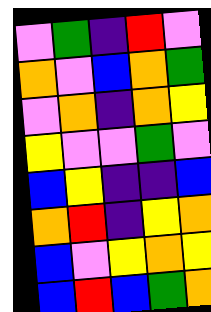[["violet", "green", "indigo", "red", "violet"], ["orange", "violet", "blue", "orange", "green"], ["violet", "orange", "indigo", "orange", "yellow"], ["yellow", "violet", "violet", "green", "violet"], ["blue", "yellow", "indigo", "indigo", "blue"], ["orange", "red", "indigo", "yellow", "orange"], ["blue", "violet", "yellow", "orange", "yellow"], ["blue", "red", "blue", "green", "orange"]]